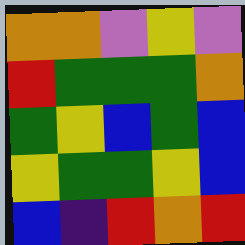[["orange", "orange", "violet", "yellow", "violet"], ["red", "green", "green", "green", "orange"], ["green", "yellow", "blue", "green", "blue"], ["yellow", "green", "green", "yellow", "blue"], ["blue", "indigo", "red", "orange", "red"]]